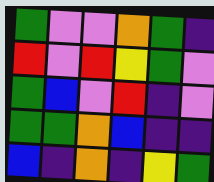[["green", "violet", "violet", "orange", "green", "indigo"], ["red", "violet", "red", "yellow", "green", "violet"], ["green", "blue", "violet", "red", "indigo", "violet"], ["green", "green", "orange", "blue", "indigo", "indigo"], ["blue", "indigo", "orange", "indigo", "yellow", "green"]]